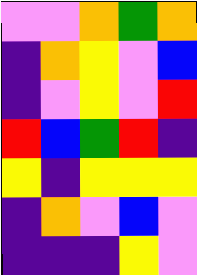[["violet", "violet", "orange", "green", "orange"], ["indigo", "orange", "yellow", "violet", "blue"], ["indigo", "violet", "yellow", "violet", "red"], ["red", "blue", "green", "red", "indigo"], ["yellow", "indigo", "yellow", "yellow", "yellow"], ["indigo", "orange", "violet", "blue", "violet"], ["indigo", "indigo", "indigo", "yellow", "violet"]]